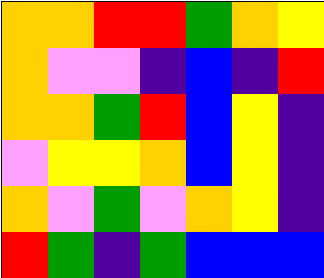[["orange", "orange", "red", "red", "green", "orange", "yellow"], ["orange", "violet", "violet", "indigo", "blue", "indigo", "red"], ["orange", "orange", "green", "red", "blue", "yellow", "indigo"], ["violet", "yellow", "yellow", "orange", "blue", "yellow", "indigo"], ["orange", "violet", "green", "violet", "orange", "yellow", "indigo"], ["red", "green", "indigo", "green", "blue", "blue", "blue"]]